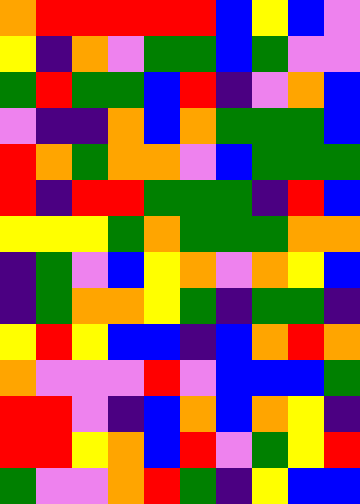[["orange", "red", "red", "red", "red", "red", "blue", "yellow", "blue", "violet"], ["yellow", "indigo", "orange", "violet", "green", "green", "blue", "green", "violet", "violet"], ["green", "red", "green", "green", "blue", "red", "indigo", "violet", "orange", "blue"], ["violet", "indigo", "indigo", "orange", "blue", "orange", "green", "green", "green", "blue"], ["red", "orange", "green", "orange", "orange", "violet", "blue", "green", "green", "green"], ["red", "indigo", "red", "red", "green", "green", "green", "indigo", "red", "blue"], ["yellow", "yellow", "yellow", "green", "orange", "green", "green", "green", "orange", "orange"], ["indigo", "green", "violet", "blue", "yellow", "orange", "violet", "orange", "yellow", "blue"], ["indigo", "green", "orange", "orange", "yellow", "green", "indigo", "green", "green", "indigo"], ["yellow", "red", "yellow", "blue", "blue", "indigo", "blue", "orange", "red", "orange"], ["orange", "violet", "violet", "violet", "red", "violet", "blue", "blue", "blue", "green"], ["red", "red", "violet", "indigo", "blue", "orange", "blue", "orange", "yellow", "indigo"], ["red", "red", "yellow", "orange", "blue", "red", "violet", "green", "yellow", "red"], ["green", "violet", "violet", "orange", "red", "green", "indigo", "yellow", "blue", "blue"]]